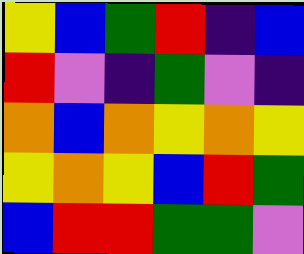[["yellow", "blue", "green", "red", "indigo", "blue"], ["red", "violet", "indigo", "green", "violet", "indigo"], ["orange", "blue", "orange", "yellow", "orange", "yellow"], ["yellow", "orange", "yellow", "blue", "red", "green"], ["blue", "red", "red", "green", "green", "violet"]]